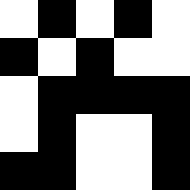[["white", "black", "white", "black", "white"], ["black", "white", "black", "white", "white"], ["white", "black", "black", "black", "black"], ["white", "black", "white", "white", "black"], ["black", "black", "white", "white", "black"]]